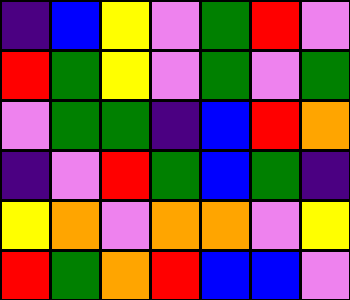[["indigo", "blue", "yellow", "violet", "green", "red", "violet"], ["red", "green", "yellow", "violet", "green", "violet", "green"], ["violet", "green", "green", "indigo", "blue", "red", "orange"], ["indigo", "violet", "red", "green", "blue", "green", "indigo"], ["yellow", "orange", "violet", "orange", "orange", "violet", "yellow"], ["red", "green", "orange", "red", "blue", "blue", "violet"]]